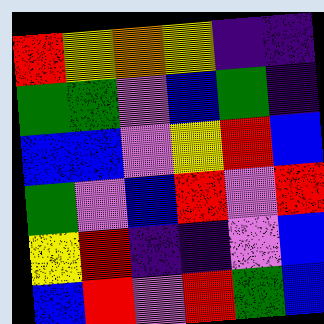[["red", "yellow", "orange", "yellow", "indigo", "indigo"], ["green", "green", "violet", "blue", "green", "indigo"], ["blue", "blue", "violet", "yellow", "red", "blue"], ["green", "violet", "blue", "red", "violet", "red"], ["yellow", "red", "indigo", "indigo", "violet", "blue"], ["blue", "red", "violet", "red", "green", "blue"]]